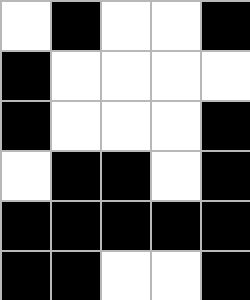[["white", "black", "white", "white", "black"], ["black", "white", "white", "white", "white"], ["black", "white", "white", "white", "black"], ["white", "black", "black", "white", "black"], ["black", "black", "black", "black", "black"], ["black", "black", "white", "white", "black"]]